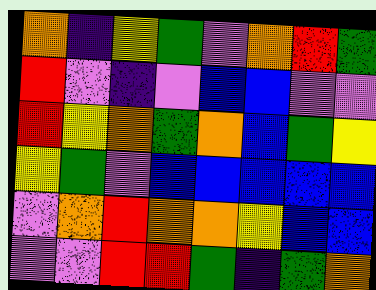[["orange", "indigo", "yellow", "green", "violet", "orange", "red", "green"], ["red", "violet", "indigo", "violet", "blue", "blue", "violet", "violet"], ["red", "yellow", "orange", "green", "orange", "blue", "green", "yellow"], ["yellow", "green", "violet", "blue", "blue", "blue", "blue", "blue"], ["violet", "orange", "red", "orange", "orange", "yellow", "blue", "blue"], ["violet", "violet", "red", "red", "green", "indigo", "green", "orange"]]